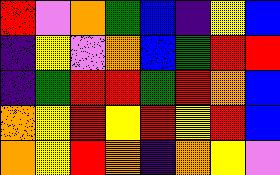[["red", "violet", "orange", "green", "blue", "indigo", "yellow", "blue"], ["indigo", "yellow", "violet", "orange", "blue", "green", "red", "red"], ["indigo", "green", "red", "red", "green", "red", "orange", "blue"], ["orange", "yellow", "red", "yellow", "red", "yellow", "red", "blue"], ["orange", "yellow", "red", "orange", "indigo", "orange", "yellow", "violet"]]